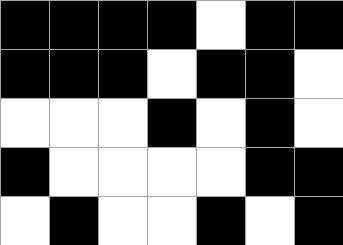[["black", "black", "black", "black", "white", "black", "black"], ["black", "black", "black", "white", "black", "black", "white"], ["white", "white", "white", "black", "white", "black", "white"], ["black", "white", "white", "white", "white", "black", "black"], ["white", "black", "white", "white", "black", "white", "black"]]